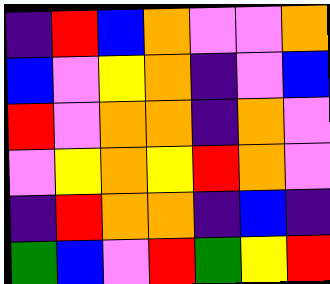[["indigo", "red", "blue", "orange", "violet", "violet", "orange"], ["blue", "violet", "yellow", "orange", "indigo", "violet", "blue"], ["red", "violet", "orange", "orange", "indigo", "orange", "violet"], ["violet", "yellow", "orange", "yellow", "red", "orange", "violet"], ["indigo", "red", "orange", "orange", "indigo", "blue", "indigo"], ["green", "blue", "violet", "red", "green", "yellow", "red"]]